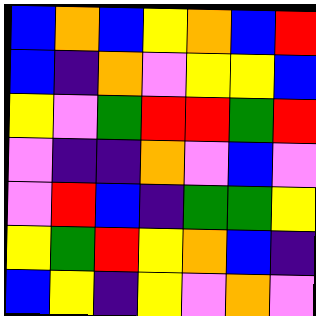[["blue", "orange", "blue", "yellow", "orange", "blue", "red"], ["blue", "indigo", "orange", "violet", "yellow", "yellow", "blue"], ["yellow", "violet", "green", "red", "red", "green", "red"], ["violet", "indigo", "indigo", "orange", "violet", "blue", "violet"], ["violet", "red", "blue", "indigo", "green", "green", "yellow"], ["yellow", "green", "red", "yellow", "orange", "blue", "indigo"], ["blue", "yellow", "indigo", "yellow", "violet", "orange", "violet"]]